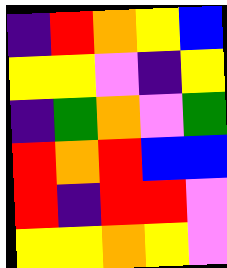[["indigo", "red", "orange", "yellow", "blue"], ["yellow", "yellow", "violet", "indigo", "yellow"], ["indigo", "green", "orange", "violet", "green"], ["red", "orange", "red", "blue", "blue"], ["red", "indigo", "red", "red", "violet"], ["yellow", "yellow", "orange", "yellow", "violet"]]